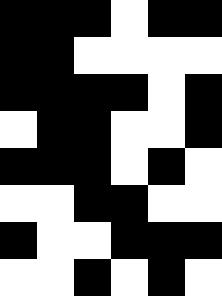[["black", "black", "black", "white", "black", "black"], ["black", "black", "white", "white", "white", "white"], ["black", "black", "black", "black", "white", "black"], ["white", "black", "black", "white", "white", "black"], ["black", "black", "black", "white", "black", "white"], ["white", "white", "black", "black", "white", "white"], ["black", "white", "white", "black", "black", "black"], ["white", "white", "black", "white", "black", "white"]]